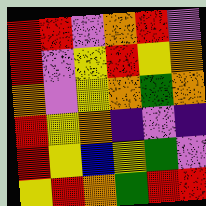[["red", "red", "violet", "orange", "red", "violet"], ["red", "violet", "yellow", "red", "yellow", "orange"], ["orange", "violet", "yellow", "orange", "green", "orange"], ["red", "yellow", "orange", "indigo", "violet", "indigo"], ["red", "yellow", "blue", "yellow", "green", "violet"], ["yellow", "red", "orange", "green", "red", "red"]]